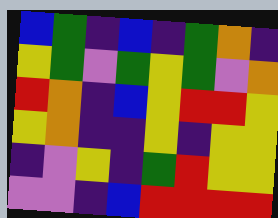[["blue", "green", "indigo", "blue", "indigo", "green", "orange", "indigo"], ["yellow", "green", "violet", "green", "yellow", "green", "violet", "orange"], ["red", "orange", "indigo", "blue", "yellow", "red", "red", "yellow"], ["yellow", "orange", "indigo", "indigo", "yellow", "indigo", "yellow", "yellow"], ["indigo", "violet", "yellow", "indigo", "green", "red", "yellow", "yellow"], ["violet", "violet", "indigo", "blue", "red", "red", "red", "red"]]